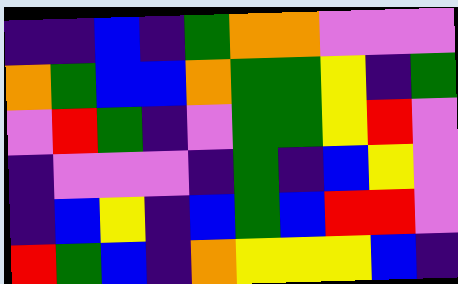[["indigo", "indigo", "blue", "indigo", "green", "orange", "orange", "violet", "violet", "violet"], ["orange", "green", "blue", "blue", "orange", "green", "green", "yellow", "indigo", "green"], ["violet", "red", "green", "indigo", "violet", "green", "green", "yellow", "red", "violet"], ["indigo", "violet", "violet", "violet", "indigo", "green", "indigo", "blue", "yellow", "violet"], ["indigo", "blue", "yellow", "indigo", "blue", "green", "blue", "red", "red", "violet"], ["red", "green", "blue", "indigo", "orange", "yellow", "yellow", "yellow", "blue", "indigo"]]